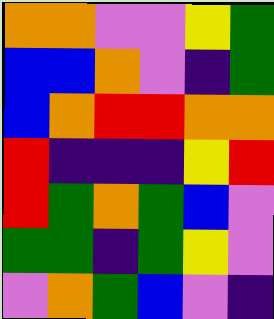[["orange", "orange", "violet", "violet", "yellow", "green"], ["blue", "blue", "orange", "violet", "indigo", "green"], ["blue", "orange", "red", "red", "orange", "orange"], ["red", "indigo", "indigo", "indigo", "yellow", "red"], ["red", "green", "orange", "green", "blue", "violet"], ["green", "green", "indigo", "green", "yellow", "violet"], ["violet", "orange", "green", "blue", "violet", "indigo"]]